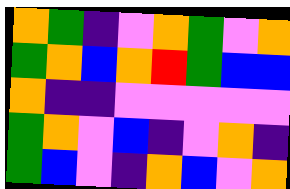[["orange", "green", "indigo", "violet", "orange", "green", "violet", "orange"], ["green", "orange", "blue", "orange", "red", "green", "blue", "blue"], ["orange", "indigo", "indigo", "violet", "violet", "violet", "violet", "violet"], ["green", "orange", "violet", "blue", "indigo", "violet", "orange", "indigo"], ["green", "blue", "violet", "indigo", "orange", "blue", "violet", "orange"]]